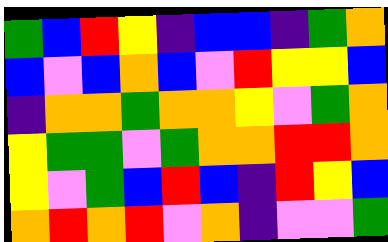[["green", "blue", "red", "yellow", "indigo", "blue", "blue", "indigo", "green", "orange"], ["blue", "violet", "blue", "orange", "blue", "violet", "red", "yellow", "yellow", "blue"], ["indigo", "orange", "orange", "green", "orange", "orange", "yellow", "violet", "green", "orange"], ["yellow", "green", "green", "violet", "green", "orange", "orange", "red", "red", "orange"], ["yellow", "violet", "green", "blue", "red", "blue", "indigo", "red", "yellow", "blue"], ["orange", "red", "orange", "red", "violet", "orange", "indigo", "violet", "violet", "green"]]